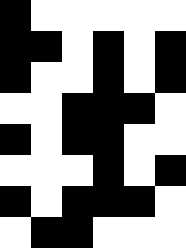[["black", "white", "white", "white", "white", "white"], ["black", "black", "white", "black", "white", "black"], ["black", "white", "white", "black", "white", "black"], ["white", "white", "black", "black", "black", "white"], ["black", "white", "black", "black", "white", "white"], ["white", "white", "white", "black", "white", "black"], ["black", "white", "black", "black", "black", "white"], ["white", "black", "black", "white", "white", "white"]]